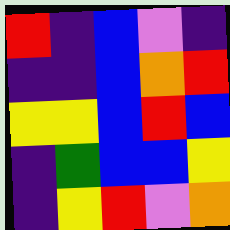[["red", "indigo", "blue", "violet", "indigo"], ["indigo", "indigo", "blue", "orange", "red"], ["yellow", "yellow", "blue", "red", "blue"], ["indigo", "green", "blue", "blue", "yellow"], ["indigo", "yellow", "red", "violet", "orange"]]